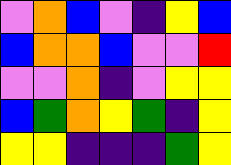[["violet", "orange", "blue", "violet", "indigo", "yellow", "blue"], ["blue", "orange", "orange", "blue", "violet", "violet", "red"], ["violet", "violet", "orange", "indigo", "violet", "yellow", "yellow"], ["blue", "green", "orange", "yellow", "green", "indigo", "yellow"], ["yellow", "yellow", "indigo", "indigo", "indigo", "green", "yellow"]]